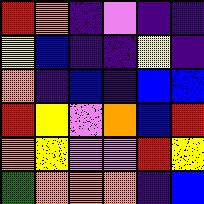[["red", "orange", "indigo", "violet", "indigo", "indigo"], ["yellow", "blue", "indigo", "indigo", "yellow", "indigo"], ["orange", "indigo", "blue", "indigo", "blue", "blue"], ["red", "yellow", "violet", "orange", "blue", "red"], ["orange", "yellow", "violet", "violet", "red", "yellow"], ["green", "orange", "orange", "orange", "indigo", "blue"]]